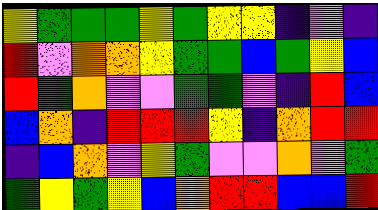[["yellow", "green", "green", "green", "yellow", "green", "yellow", "yellow", "indigo", "violet", "indigo"], ["red", "violet", "orange", "orange", "yellow", "green", "green", "blue", "green", "yellow", "blue"], ["red", "green", "orange", "violet", "violet", "green", "green", "violet", "indigo", "red", "blue"], ["blue", "orange", "indigo", "red", "red", "red", "yellow", "indigo", "orange", "red", "red"], ["indigo", "blue", "orange", "violet", "yellow", "green", "violet", "violet", "orange", "violet", "green"], ["green", "yellow", "green", "yellow", "blue", "orange", "red", "red", "blue", "blue", "red"]]